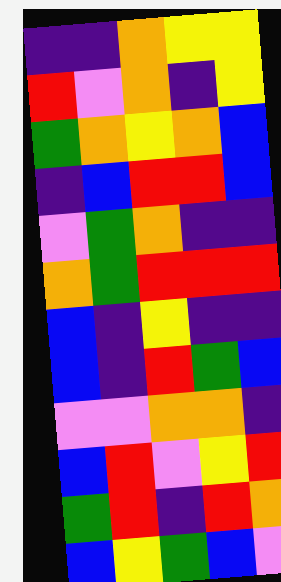[["indigo", "indigo", "orange", "yellow", "yellow"], ["red", "violet", "orange", "indigo", "yellow"], ["green", "orange", "yellow", "orange", "blue"], ["indigo", "blue", "red", "red", "blue"], ["violet", "green", "orange", "indigo", "indigo"], ["orange", "green", "red", "red", "red"], ["blue", "indigo", "yellow", "indigo", "indigo"], ["blue", "indigo", "red", "green", "blue"], ["violet", "violet", "orange", "orange", "indigo"], ["blue", "red", "violet", "yellow", "red"], ["green", "red", "indigo", "red", "orange"], ["blue", "yellow", "green", "blue", "violet"]]